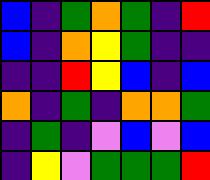[["blue", "indigo", "green", "orange", "green", "indigo", "red"], ["blue", "indigo", "orange", "yellow", "green", "indigo", "indigo"], ["indigo", "indigo", "red", "yellow", "blue", "indigo", "blue"], ["orange", "indigo", "green", "indigo", "orange", "orange", "green"], ["indigo", "green", "indigo", "violet", "blue", "violet", "blue"], ["indigo", "yellow", "violet", "green", "green", "green", "red"]]